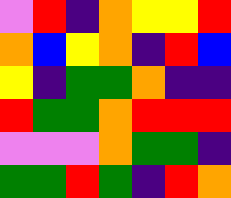[["violet", "red", "indigo", "orange", "yellow", "yellow", "red"], ["orange", "blue", "yellow", "orange", "indigo", "red", "blue"], ["yellow", "indigo", "green", "green", "orange", "indigo", "indigo"], ["red", "green", "green", "orange", "red", "red", "red"], ["violet", "violet", "violet", "orange", "green", "green", "indigo"], ["green", "green", "red", "green", "indigo", "red", "orange"]]